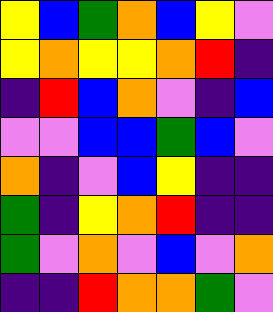[["yellow", "blue", "green", "orange", "blue", "yellow", "violet"], ["yellow", "orange", "yellow", "yellow", "orange", "red", "indigo"], ["indigo", "red", "blue", "orange", "violet", "indigo", "blue"], ["violet", "violet", "blue", "blue", "green", "blue", "violet"], ["orange", "indigo", "violet", "blue", "yellow", "indigo", "indigo"], ["green", "indigo", "yellow", "orange", "red", "indigo", "indigo"], ["green", "violet", "orange", "violet", "blue", "violet", "orange"], ["indigo", "indigo", "red", "orange", "orange", "green", "violet"]]